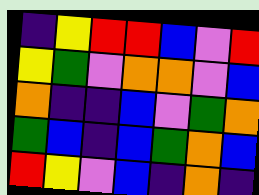[["indigo", "yellow", "red", "red", "blue", "violet", "red"], ["yellow", "green", "violet", "orange", "orange", "violet", "blue"], ["orange", "indigo", "indigo", "blue", "violet", "green", "orange"], ["green", "blue", "indigo", "blue", "green", "orange", "blue"], ["red", "yellow", "violet", "blue", "indigo", "orange", "indigo"]]